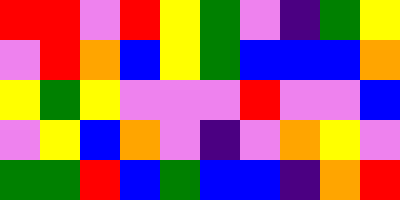[["red", "red", "violet", "red", "yellow", "green", "violet", "indigo", "green", "yellow"], ["violet", "red", "orange", "blue", "yellow", "green", "blue", "blue", "blue", "orange"], ["yellow", "green", "yellow", "violet", "violet", "violet", "red", "violet", "violet", "blue"], ["violet", "yellow", "blue", "orange", "violet", "indigo", "violet", "orange", "yellow", "violet"], ["green", "green", "red", "blue", "green", "blue", "blue", "indigo", "orange", "red"]]